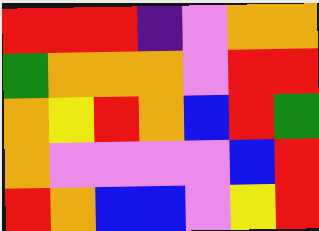[["red", "red", "red", "indigo", "violet", "orange", "orange"], ["green", "orange", "orange", "orange", "violet", "red", "red"], ["orange", "yellow", "red", "orange", "blue", "red", "green"], ["orange", "violet", "violet", "violet", "violet", "blue", "red"], ["red", "orange", "blue", "blue", "violet", "yellow", "red"]]